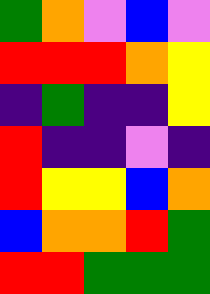[["green", "orange", "violet", "blue", "violet"], ["red", "red", "red", "orange", "yellow"], ["indigo", "green", "indigo", "indigo", "yellow"], ["red", "indigo", "indigo", "violet", "indigo"], ["red", "yellow", "yellow", "blue", "orange"], ["blue", "orange", "orange", "red", "green"], ["red", "red", "green", "green", "green"]]